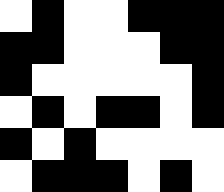[["white", "black", "white", "white", "black", "black", "black"], ["black", "black", "white", "white", "white", "black", "black"], ["black", "white", "white", "white", "white", "white", "black"], ["white", "black", "white", "black", "black", "white", "black"], ["black", "white", "black", "white", "white", "white", "white"], ["white", "black", "black", "black", "white", "black", "white"]]